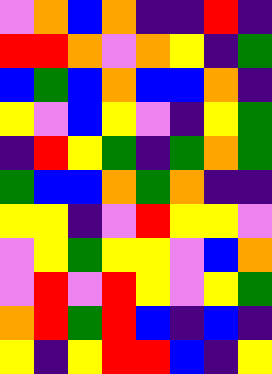[["violet", "orange", "blue", "orange", "indigo", "indigo", "red", "indigo"], ["red", "red", "orange", "violet", "orange", "yellow", "indigo", "green"], ["blue", "green", "blue", "orange", "blue", "blue", "orange", "indigo"], ["yellow", "violet", "blue", "yellow", "violet", "indigo", "yellow", "green"], ["indigo", "red", "yellow", "green", "indigo", "green", "orange", "green"], ["green", "blue", "blue", "orange", "green", "orange", "indigo", "indigo"], ["yellow", "yellow", "indigo", "violet", "red", "yellow", "yellow", "violet"], ["violet", "yellow", "green", "yellow", "yellow", "violet", "blue", "orange"], ["violet", "red", "violet", "red", "yellow", "violet", "yellow", "green"], ["orange", "red", "green", "red", "blue", "indigo", "blue", "indigo"], ["yellow", "indigo", "yellow", "red", "red", "blue", "indigo", "yellow"]]